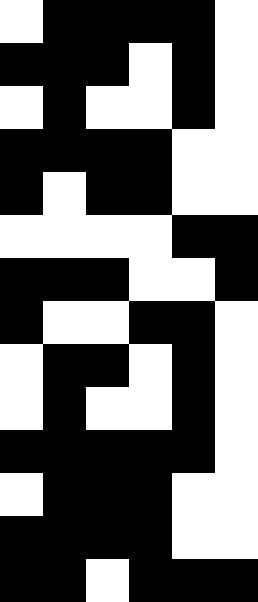[["white", "black", "black", "black", "black", "white"], ["black", "black", "black", "white", "black", "white"], ["white", "black", "white", "white", "black", "white"], ["black", "black", "black", "black", "white", "white"], ["black", "white", "black", "black", "white", "white"], ["white", "white", "white", "white", "black", "black"], ["black", "black", "black", "white", "white", "black"], ["black", "white", "white", "black", "black", "white"], ["white", "black", "black", "white", "black", "white"], ["white", "black", "white", "white", "black", "white"], ["black", "black", "black", "black", "black", "white"], ["white", "black", "black", "black", "white", "white"], ["black", "black", "black", "black", "white", "white"], ["black", "black", "white", "black", "black", "black"]]